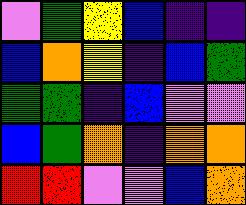[["violet", "green", "yellow", "blue", "indigo", "indigo"], ["blue", "orange", "yellow", "indigo", "blue", "green"], ["green", "green", "indigo", "blue", "violet", "violet"], ["blue", "green", "orange", "indigo", "orange", "orange"], ["red", "red", "violet", "violet", "blue", "orange"]]